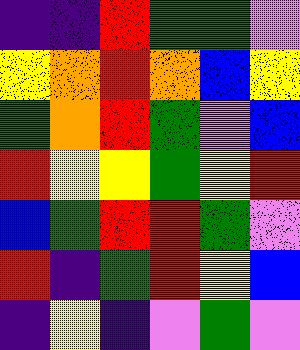[["indigo", "indigo", "red", "green", "green", "violet"], ["yellow", "orange", "red", "orange", "blue", "yellow"], ["green", "orange", "red", "green", "violet", "blue"], ["red", "yellow", "yellow", "green", "yellow", "red"], ["blue", "green", "red", "red", "green", "violet"], ["red", "indigo", "green", "red", "yellow", "blue"], ["indigo", "yellow", "indigo", "violet", "green", "violet"]]